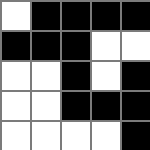[["white", "black", "black", "black", "black"], ["black", "black", "black", "white", "white"], ["white", "white", "black", "white", "black"], ["white", "white", "black", "black", "black"], ["white", "white", "white", "white", "black"]]